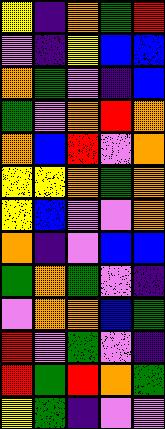[["yellow", "indigo", "orange", "green", "red"], ["violet", "indigo", "yellow", "blue", "blue"], ["orange", "green", "violet", "indigo", "blue"], ["green", "violet", "orange", "red", "orange"], ["orange", "blue", "red", "violet", "orange"], ["yellow", "yellow", "orange", "green", "orange"], ["yellow", "blue", "violet", "violet", "orange"], ["orange", "indigo", "violet", "blue", "blue"], ["green", "orange", "green", "violet", "indigo"], ["violet", "orange", "orange", "blue", "green"], ["red", "violet", "green", "violet", "indigo"], ["red", "green", "red", "orange", "green"], ["yellow", "green", "indigo", "violet", "violet"]]